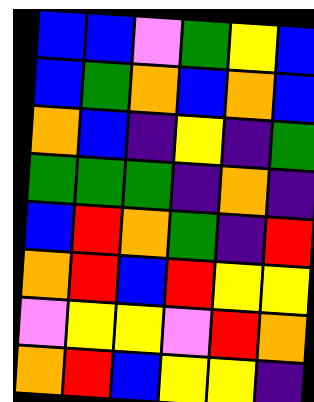[["blue", "blue", "violet", "green", "yellow", "blue"], ["blue", "green", "orange", "blue", "orange", "blue"], ["orange", "blue", "indigo", "yellow", "indigo", "green"], ["green", "green", "green", "indigo", "orange", "indigo"], ["blue", "red", "orange", "green", "indigo", "red"], ["orange", "red", "blue", "red", "yellow", "yellow"], ["violet", "yellow", "yellow", "violet", "red", "orange"], ["orange", "red", "blue", "yellow", "yellow", "indigo"]]